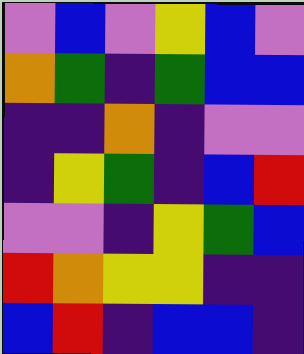[["violet", "blue", "violet", "yellow", "blue", "violet"], ["orange", "green", "indigo", "green", "blue", "blue"], ["indigo", "indigo", "orange", "indigo", "violet", "violet"], ["indigo", "yellow", "green", "indigo", "blue", "red"], ["violet", "violet", "indigo", "yellow", "green", "blue"], ["red", "orange", "yellow", "yellow", "indigo", "indigo"], ["blue", "red", "indigo", "blue", "blue", "indigo"]]